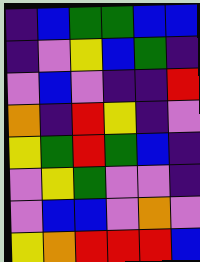[["indigo", "blue", "green", "green", "blue", "blue"], ["indigo", "violet", "yellow", "blue", "green", "indigo"], ["violet", "blue", "violet", "indigo", "indigo", "red"], ["orange", "indigo", "red", "yellow", "indigo", "violet"], ["yellow", "green", "red", "green", "blue", "indigo"], ["violet", "yellow", "green", "violet", "violet", "indigo"], ["violet", "blue", "blue", "violet", "orange", "violet"], ["yellow", "orange", "red", "red", "red", "blue"]]